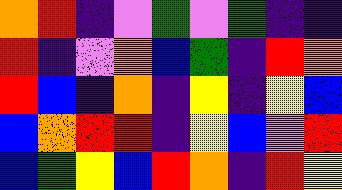[["orange", "red", "indigo", "violet", "green", "violet", "green", "indigo", "indigo"], ["red", "indigo", "violet", "orange", "blue", "green", "indigo", "red", "orange"], ["red", "blue", "indigo", "orange", "indigo", "yellow", "indigo", "yellow", "blue"], ["blue", "orange", "red", "red", "indigo", "yellow", "blue", "violet", "red"], ["blue", "green", "yellow", "blue", "red", "orange", "indigo", "red", "yellow"]]